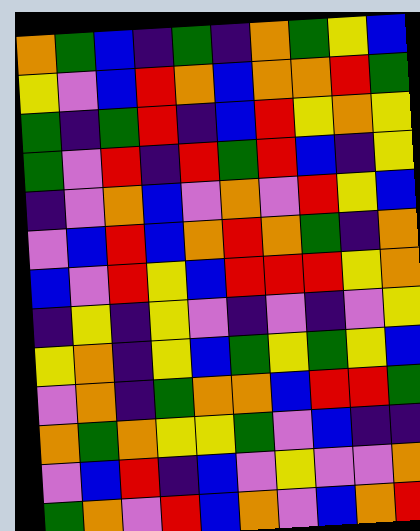[["orange", "green", "blue", "indigo", "green", "indigo", "orange", "green", "yellow", "blue"], ["yellow", "violet", "blue", "red", "orange", "blue", "orange", "orange", "red", "green"], ["green", "indigo", "green", "red", "indigo", "blue", "red", "yellow", "orange", "yellow"], ["green", "violet", "red", "indigo", "red", "green", "red", "blue", "indigo", "yellow"], ["indigo", "violet", "orange", "blue", "violet", "orange", "violet", "red", "yellow", "blue"], ["violet", "blue", "red", "blue", "orange", "red", "orange", "green", "indigo", "orange"], ["blue", "violet", "red", "yellow", "blue", "red", "red", "red", "yellow", "orange"], ["indigo", "yellow", "indigo", "yellow", "violet", "indigo", "violet", "indigo", "violet", "yellow"], ["yellow", "orange", "indigo", "yellow", "blue", "green", "yellow", "green", "yellow", "blue"], ["violet", "orange", "indigo", "green", "orange", "orange", "blue", "red", "red", "green"], ["orange", "green", "orange", "yellow", "yellow", "green", "violet", "blue", "indigo", "indigo"], ["violet", "blue", "red", "indigo", "blue", "violet", "yellow", "violet", "violet", "orange"], ["green", "orange", "violet", "red", "blue", "orange", "violet", "blue", "orange", "red"]]